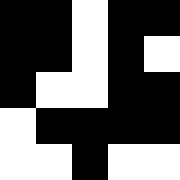[["black", "black", "white", "black", "black"], ["black", "black", "white", "black", "white"], ["black", "white", "white", "black", "black"], ["white", "black", "black", "black", "black"], ["white", "white", "black", "white", "white"]]